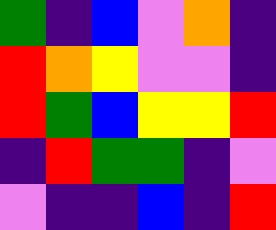[["green", "indigo", "blue", "violet", "orange", "indigo"], ["red", "orange", "yellow", "violet", "violet", "indigo"], ["red", "green", "blue", "yellow", "yellow", "red"], ["indigo", "red", "green", "green", "indigo", "violet"], ["violet", "indigo", "indigo", "blue", "indigo", "red"]]